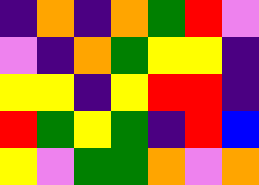[["indigo", "orange", "indigo", "orange", "green", "red", "violet"], ["violet", "indigo", "orange", "green", "yellow", "yellow", "indigo"], ["yellow", "yellow", "indigo", "yellow", "red", "red", "indigo"], ["red", "green", "yellow", "green", "indigo", "red", "blue"], ["yellow", "violet", "green", "green", "orange", "violet", "orange"]]